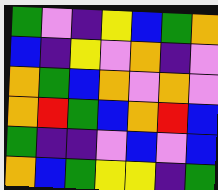[["green", "violet", "indigo", "yellow", "blue", "green", "orange"], ["blue", "indigo", "yellow", "violet", "orange", "indigo", "violet"], ["orange", "green", "blue", "orange", "violet", "orange", "violet"], ["orange", "red", "green", "blue", "orange", "red", "blue"], ["green", "indigo", "indigo", "violet", "blue", "violet", "blue"], ["orange", "blue", "green", "yellow", "yellow", "indigo", "green"]]